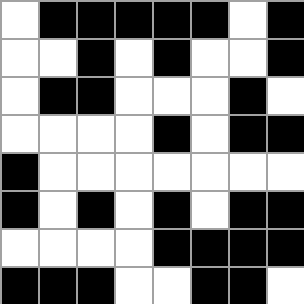[["white", "black", "black", "black", "black", "black", "white", "black"], ["white", "white", "black", "white", "black", "white", "white", "black"], ["white", "black", "black", "white", "white", "white", "black", "white"], ["white", "white", "white", "white", "black", "white", "black", "black"], ["black", "white", "white", "white", "white", "white", "white", "white"], ["black", "white", "black", "white", "black", "white", "black", "black"], ["white", "white", "white", "white", "black", "black", "black", "black"], ["black", "black", "black", "white", "white", "black", "black", "white"]]